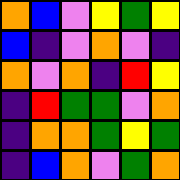[["orange", "blue", "violet", "yellow", "green", "yellow"], ["blue", "indigo", "violet", "orange", "violet", "indigo"], ["orange", "violet", "orange", "indigo", "red", "yellow"], ["indigo", "red", "green", "green", "violet", "orange"], ["indigo", "orange", "orange", "green", "yellow", "green"], ["indigo", "blue", "orange", "violet", "green", "orange"]]